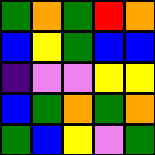[["green", "orange", "green", "red", "orange"], ["blue", "yellow", "green", "blue", "blue"], ["indigo", "violet", "violet", "yellow", "yellow"], ["blue", "green", "orange", "green", "orange"], ["green", "blue", "yellow", "violet", "green"]]